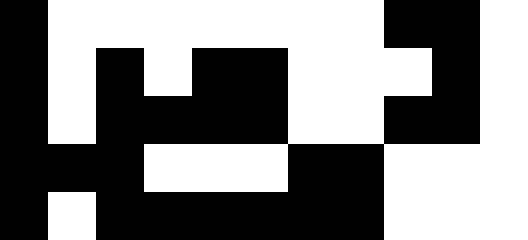[["black", "white", "white", "white", "white", "white", "white", "white", "black", "black", "white"], ["black", "white", "black", "white", "black", "black", "white", "white", "white", "black", "white"], ["black", "white", "black", "black", "black", "black", "white", "white", "black", "black", "white"], ["black", "black", "black", "white", "white", "white", "black", "black", "white", "white", "white"], ["black", "white", "black", "black", "black", "black", "black", "black", "white", "white", "white"]]